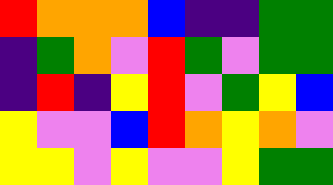[["red", "orange", "orange", "orange", "blue", "indigo", "indigo", "green", "green"], ["indigo", "green", "orange", "violet", "red", "green", "violet", "green", "green"], ["indigo", "red", "indigo", "yellow", "red", "violet", "green", "yellow", "blue"], ["yellow", "violet", "violet", "blue", "red", "orange", "yellow", "orange", "violet"], ["yellow", "yellow", "violet", "yellow", "violet", "violet", "yellow", "green", "green"]]